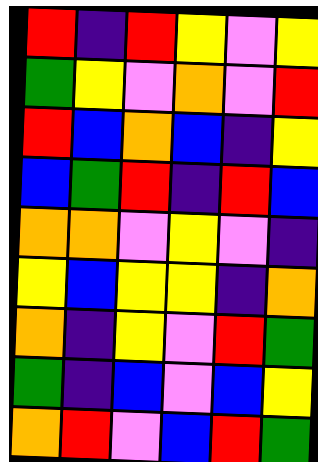[["red", "indigo", "red", "yellow", "violet", "yellow"], ["green", "yellow", "violet", "orange", "violet", "red"], ["red", "blue", "orange", "blue", "indigo", "yellow"], ["blue", "green", "red", "indigo", "red", "blue"], ["orange", "orange", "violet", "yellow", "violet", "indigo"], ["yellow", "blue", "yellow", "yellow", "indigo", "orange"], ["orange", "indigo", "yellow", "violet", "red", "green"], ["green", "indigo", "blue", "violet", "blue", "yellow"], ["orange", "red", "violet", "blue", "red", "green"]]